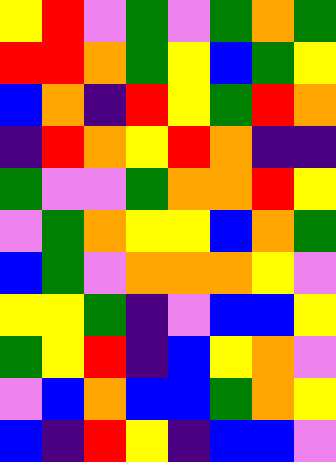[["yellow", "red", "violet", "green", "violet", "green", "orange", "green"], ["red", "red", "orange", "green", "yellow", "blue", "green", "yellow"], ["blue", "orange", "indigo", "red", "yellow", "green", "red", "orange"], ["indigo", "red", "orange", "yellow", "red", "orange", "indigo", "indigo"], ["green", "violet", "violet", "green", "orange", "orange", "red", "yellow"], ["violet", "green", "orange", "yellow", "yellow", "blue", "orange", "green"], ["blue", "green", "violet", "orange", "orange", "orange", "yellow", "violet"], ["yellow", "yellow", "green", "indigo", "violet", "blue", "blue", "yellow"], ["green", "yellow", "red", "indigo", "blue", "yellow", "orange", "violet"], ["violet", "blue", "orange", "blue", "blue", "green", "orange", "yellow"], ["blue", "indigo", "red", "yellow", "indigo", "blue", "blue", "violet"]]